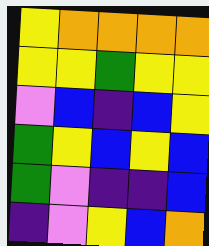[["yellow", "orange", "orange", "orange", "orange"], ["yellow", "yellow", "green", "yellow", "yellow"], ["violet", "blue", "indigo", "blue", "yellow"], ["green", "yellow", "blue", "yellow", "blue"], ["green", "violet", "indigo", "indigo", "blue"], ["indigo", "violet", "yellow", "blue", "orange"]]